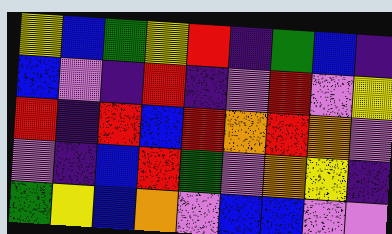[["yellow", "blue", "green", "yellow", "red", "indigo", "green", "blue", "indigo"], ["blue", "violet", "indigo", "red", "indigo", "violet", "red", "violet", "yellow"], ["red", "indigo", "red", "blue", "red", "orange", "red", "orange", "violet"], ["violet", "indigo", "blue", "red", "green", "violet", "orange", "yellow", "indigo"], ["green", "yellow", "blue", "orange", "violet", "blue", "blue", "violet", "violet"]]